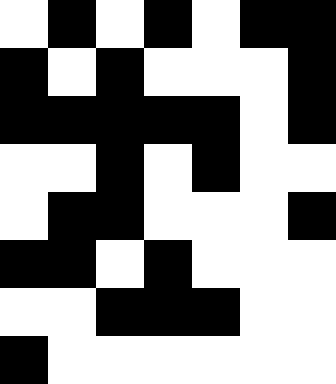[["white", "black", "white", "black", "white", "black", "black"], ["black", "white", "black", "white", "white", "white", "black"], ["black", "black", "black", "black", "black", "white", "black"], ["white", "white", "black", "white", "black", "white", "white"], ["white", "black", "black", "white", "white", "white", "black"], ["black", "black", "white", "black", "white", "white", "white"], ["white", "white", "black", "black", "black", "white", "white"], ["black", "white", "white", "white", "white", "white", "white"]]